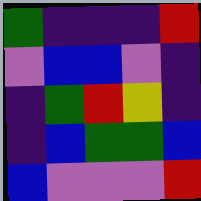[["green", "indigo", "indigo", "indigo", "red"], ["violet", "blue", "blue", "violet", "indigo"], ["indigo", "green", "red", "yellow", "indigo"], ["indigo", "blue", "green", "green", "blue"], ["blue", "violet", "violet", "violet", "red"]]